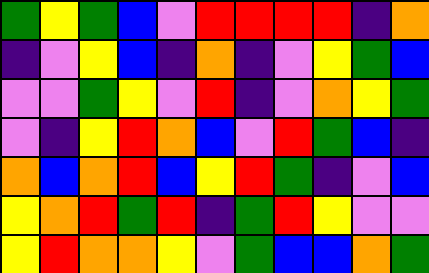[["green", "yellow", "green", "blue", "violet", "red", "red", "red", "red", "indigo", "orange"], ["indigo", "violet", "yellow", "blue", "indigo", "orange", "indigo", "violet", "yellow", "green", "blue"], ["violet", "violet", "green", "yellow", "violet", "red", "indigo", "violet", "orange", "yellow", "green"], ["violet", "indigo", "yellow", "red", "orange", "blue", "violet", "red", "green", "blue", "indigo"], ["orange", "blue", "orange", "red", "blue", "yellow", "red", "green", "indigo", "violet", "blue"], ["yellow", "orange", "red", "green", "red", "indigo", "green", "red", "yellow", "violet", "violet"], ["yellow", "red", "orange", "orange", "yellow", "violet", "green", "blue", "blue", "orange", "green"]]